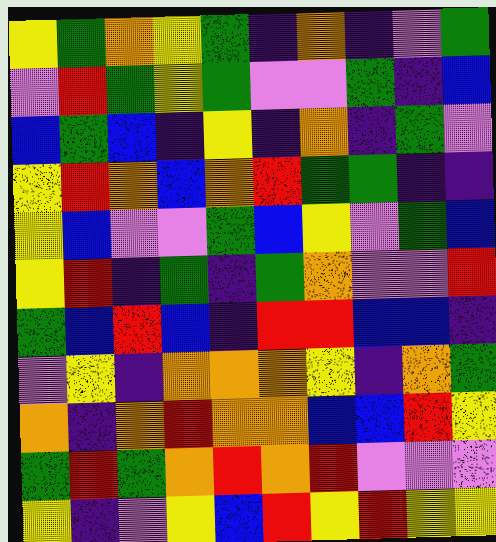[["yellow", "green", "orange", "yellow", "green", "indigo", "orange", "indigo", "violet", "green"], ["violet", "red", "green", "yellow", "green", "violet", "violet", "green", "indigo", "blue"], ["blue", "green", "blue", "indigo", "yellow", "indigo", "orange", "indigo", "green", "violet"], ["yellow", "red", "orange", "blue", "orange", "red", "green", "green", "indigo", "indigo"], ["yellow", "blue", "violet", "violet", "green", "blue", "yellow", "violet", "green", "blue"], ["yellow", "red", "indigo", "green", "indigo", "green", "orange", "violet", "violet", "red"], ["green", "blue", "red", "blue", "indigo", "red", "red", "blue", "blue", "indigo"], ["violet", "yellow", "indigo", "orange", "orange", "orange", "yellow", "indigo", "orange", "green"], ["orange", "indigo", "orange", "red", "orange", "orange", "blue", "blue", "red", "yellow"], ["green", "red", "green", "orange", "red", "orange", "red", "violet", "violet", "violet"], ["yellow", "indigo", "violet", "yellow", "blue", "red", "yellow", "red", "yellow", "yellow"]]